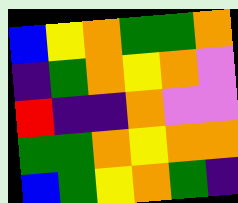[["blue", "yellow", "orange", "green", "green", "orange"], ["indigo", "green", "orange", "yellow", "orange", "violet"], ["red", "indigo", "indigo", "orange", "violet", "violet"], ["green", "green", "orange", "yellow", "orange", "orange"], ["blue", "green", "yellow", "orange", "green", "indigo"]]